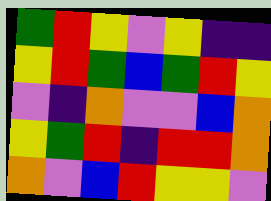[["green", "red", "yellow", "violet", "yellow", "indigo", "indigo"], ["yellow", "red", "green", "blue", "green", "red", "yellow"], ["violet", "indigo", "orange", "violet", "violet", "blue", "orange"], ["yellow", "green", "red", "indigo", "red", "red", "orange"], ["orange", "violet", "blue", "red", "yellow", "yellow", "violet"]]